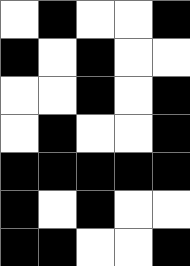[["white", "black", "white", "white", "black"], ["black", "white", "black", "white", "white"], ["white", "white", "black", "white", "black"], ["white", "black", "white", "white", "black"], ["black", "black", "black", "black", "black"], ["black", "white", "black", "white", "white"], ["black", "black", "white", "white", "black"]]